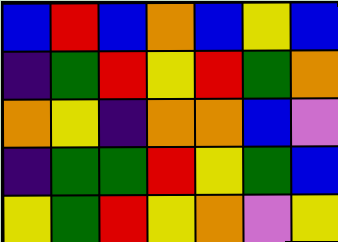[["blue", "red", "blue", "orange", "blue", "yellow", "blue"], ["indigo", "green", "red", "yellow", "red", "green", "orange"], ["orange", "yellow", "indigo", "orange", "orange", "blue", "violet"], ["indigo", "green", "green", "red", "yellow", "green", "blue"], ["yellow", "green", "red", "yellow", "orange", "violet", "yellow"]]